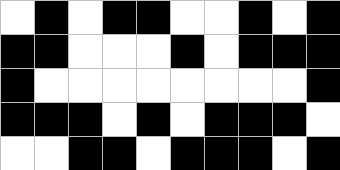[["white", "black", "white", "black", "black", "white", "white", "black", "white", "black"], ["black", "black", "white", "white", "white", "black", "white", "black", "black", "black"], ["black", "white", "white", "white", "white", "white", "white", "white", "white", "black"], ["black", "black", "black", "white", "black", "white", "black", "black", "black", "white"], ["white", "white", "black", "black", "white", "black", "black", "black", "white", "black"]]